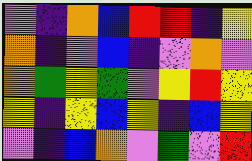[["violet", "indigo", "orange", "blue", "red", "red", "indigo", "yellow"], ["orange", "indigo", "violet", "blue", "indigo", "violet", "orange", "violet"], ["orange", "green", "yellow", "green", "violet", "yellow", "red", "yellow"], ["yellow", "indigo", "yellow", "blue", "yellow", "indigo", "blue", "yellow"], ["violet", "indigo", "blue", "orange", "violet", "green", "violet", "red"]]